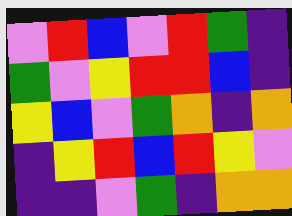[["violet", "red", "blue", "violet", "red", "green", "indigo"], ["green", "violet", "yellow", "red", "red", "blue", "indigo"], ["yellow", "blue", "violet", "green", "orange", "indigo", "orange"], ["indigo", "yellow", "red", "blue", "red", "yellow", "violet"], ["indigo", "indigo", "violet", "green", "indigo", "orange", "orange"]]